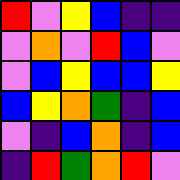[["red", "violet", "yellow", "blue", "indigo", "indigo"], ["violet", "orange", "violet", "red", "blue", "violet"], ["violet", "blue", "yellow", "blue", "blue", "yellow"], ["blue", "yellow", "orange", "green", "indigo", "blue"], ["violet", "indigo", "blue", "orange", "indigo", "blue"], ["indigo", "red", "green", "orange", "red", "violet"]]